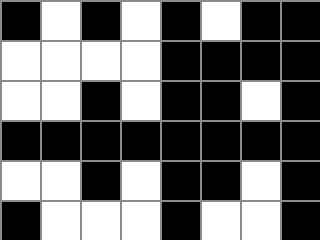[["black", "white", "black", "white", "black", "white", "black", "black"], ["white", "white", "white", "white", "black", "black", "black", "black"], ["white", "white", "black", "white", "black", "black", "white", "black"], ["black", "black", "black", "black", "black", "black", "black", "black"], ["white", "white", "black", "white", "black", "black", "white", "black"], ["black", "white", "white", "white", "black", "white", "white", "black"]]